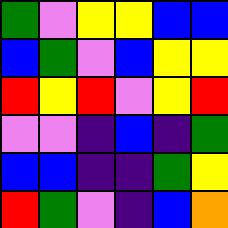[["green", "violet", "yellow", "yellow", "blue", "blue"], ["blue", "green", "violet", "blue", "yellow", "yellow"], ["red", "yellow", "red", "violet", "yellow", "red"], ["violet", "violet", "indigo", "blue", "indigo", "green"], ["blue", "blue", "indigo", "indigo", "green", "yellow"], ["red", "green", "violet", "indigo", "blue", "orange"]]